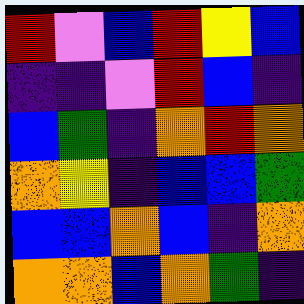[["red", "violet", "blue", "red", "yellow", "blue"], ["indigo", "indigo", "violet", "red", "blue", "indigo"], ["blue", "green", "indigo", "orange", "red", "orange"], ["orange", "yellow", "indigo", "blue", "blue", "green"], ["blue", "blue", "orange", "blue", "indigo", "orange"], ["orange", "orange", "blue", "orange", "green", "indigo"]]